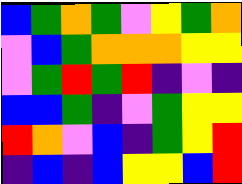[["blue", "green", "orange", "green", "violet", "yellow", "green", "orange"], ["violet", "blue", "green", "orange", "orange", "orange", "yellow", "yellow"], ["violet", "green", "red", "green", "red", "indigo", "violet", "indigo"], ["blue", "blue", "green", "indigo", "violet", "green", "yellow", "yellow"], ["red", "orange", "violet", "blue", "indigo", "green", "yellow", "red"], ["indigo", "blue", "indigo", "blue", "yellow", "yellow", "blue", "red"]]